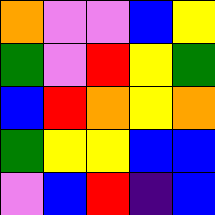[["orange", "violet", "violet", "blue", "yellow"], ["green", "violet", "red", "yellow", "green"], ["blue", "red", "orange", "yellow", "orange"], ["green", "yellow", "yellow", "blue", "blue"], ["violet", "blue", "red", "indigo", "blue"]]